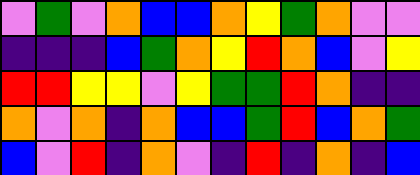[["violet", "green", "violet", "orange", "blue", "blue", "orange", "yellow", "green", "orange", "violet", "violet"], ["indigo", "indigo", "indigo", "blue", "green", "orange", "yellow", "red", "orange", "blue", "violet", "yellow"], ["red", "red", "yellow", "yellow", "violet", "yellow", "green", "green", "red", "orange", "indigo", "indigo"], ["orange", "violet", "orange", "indigo", "orange", "blue", "blue", "green", "red", "blue", "orange", "green"], ["blue", "violet", "red", "indigo", "orange", "violet", "indigo", "red", "indigo", "orange", "indigo", "blue"]]